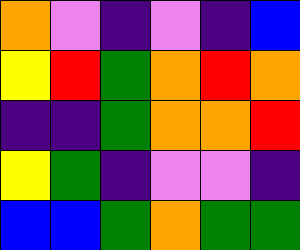[["orange", "violet", "indigo", "violet", "indigo", "blue"], ["yellow", "red", "green", "orange", "red", "orange"], ["indigo", "indigo", "green", "orange", "orange", "red"], ["yellow", "green", "indigo", "violet", "violet", "indigo"], ["blue", "blue", "green", "orange", "green", "green"]]